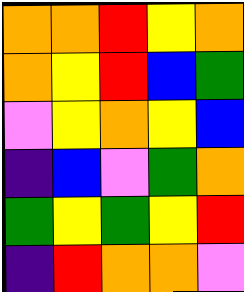[["orange", "orange", "red", "yellow", "orange"], ["orange", "yellow", "red", "blue", "green"], ["violet", "yellow", "orange", "yellow", "blue"], ["indigo", "blue", "violet", "green", "orange"], ["green", "yellow", "green", "yellow", "red"], ["indigo", "red", "orange", "orange", "violet"]]